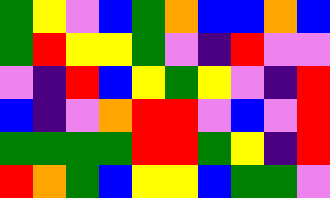[["green", "yellow", "violet", "blue", "green", "orange", "blue", "blue", "orange", "blue"], ["green", "red", "yellow", "yellow", "green", "violet", "indigo", "red", "violet", "violet"], ["violet", "indigo", "red", "blue", "yellow", "green", "yellow", "violet", "indigo", "red"], ["blue", "indigo", "violet", "orange", "red", "red", "violet", "blue", "violet", "red"], ["green", "green", "green", "green", "red", "red", "green", "yellow", "indigo", "red"], ["red", "orange", "green", "blue", "yellow", "yellow", "blue", "green", "green", "violet"]]